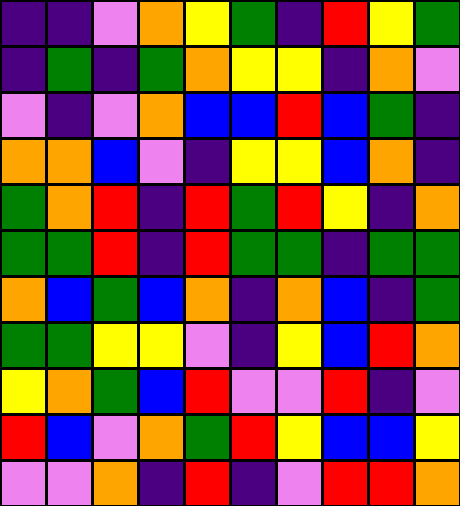[["indigo", "indigo", "violet", "orange", "yellow", "green", "indigo", "red", "yellow", "green"], ["indigo", "green", "indigo", "green", "orange", "yellow", "yellow", "indigo", "orange", "violet"], ["violet", "indigo", "violet", "orange", "blue", "blue", "red", "blue", "green", "indigo"], ["orange", "orange", "blue", "violet", "indigo", "yellow", "yellow", "blue", "orange", "indigo"], ["green", "orange", "red", "indigo", "red", "green", "red", "yellow", "indigo", "orange"], ["green", "green", "red", "indigo", "red", "green", "green", "indigo", "green", "green"], ["orange", "blue", "green", "blue", "orange", "indigo", "orange", "blue", "indigo", "green"], ["green", "green", "yellow", "yellow", "violet", "indigo", "yellow", "blue", "red", "orange"], ["yellow", "orange", "green", "blue", "red", "violet", "violet", "red", "indigo", "violet"], ["red", "blue", "violet", "orange", "green", "red", "yellow", "blue", "blue", "yellow"], ["violet", "violet", "orange", "indigo", "red", "indigo", "violet", "red", "red", "orange"]]